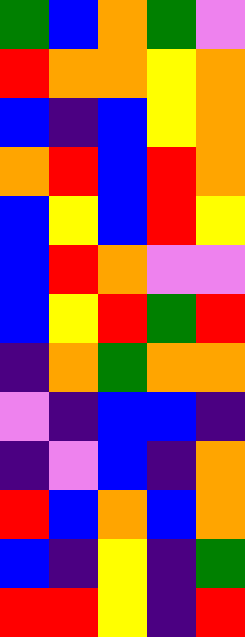[["green", "blue", "orange", "green", "violet"], ["red", "orange", "orange", "yellow", "orange"], ["blue", "indigo", "blue", "yellow", "orange"], ["orange", "red", "blue", "red", "orange"], ["blue", "yellow", "blue", "red", "yellow"], ["blue", "red", "orange", "violet", "violet"], ["blue", "yellow", "red", "green", "red"], ["indigo", "orange", "green", "orange", "orange"], ["violet", "indigo", "blue", "blue", "indigo"], ["indigo", "violet", "blue", "indigo", "orange"], ["red", "blue", "orange", "blue", "orange"], ["blue", "indigo", "yellow", "indigo", "green"], ["red", "red", "yellow", "indigo", "red"]]